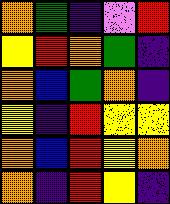[["orange", "green", "indigo", "violet", "red"], ["yellow", "red", "orange", "green", "indigo"], ["orange", "blue", "green", "orange", "indigo"], ["yellow", "indigo", "red", "yellow", "yellow"], ["orange", "blue", "red", "yellow", "orange"], ["orange", "indigo", "red", "yellow", "indigo"]]